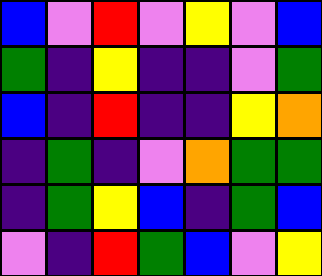[["blue", "violet", "red", "violet", "yellow", "violet", "blue"], ["green", "indigo", "yellow", "indigo", "indigo", "violet", "green"], ["blue", "indigo", "red", "indigo", "indigo", "yellow", "orange"], ["indigo", "green", "indigo", "violet", "orange", "green", "green"], ["indigo", "green", "yellow", "blue", "indigo", "green", "blue"], ["violet", "indigo", "red", "green", "blue", "violet", "yellow"]]